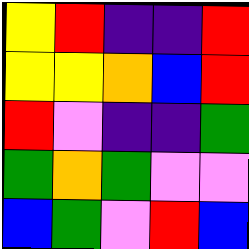[["yellow", "red", "indigo", "indigo", "red"], ["yellow", "yellow", "orange", "blue", "red"], ["red", "violet", "indigo", "indigo", "green"], ["green", "orange", "green", "violet", "violet"], ["blue", "green", "violet", "red", "blue"]]